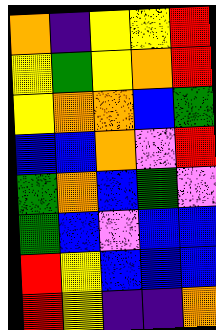[["orange", "indigo", "yellow", "yellow", "red"], ["yellow", "green", "yellow", "orange", "red"], ["yellow", "orange", "orange", "blue", "green"], ["blue", "blue", "orange", "violet", "red"], ["green", "orange", "blue", "green", "violet"], ["green", "blue", "violet", "blue", "blue"], ["red", "yellow", "blue", "blue", "blue"], ["red", "yellow", "indigo", "indigo", "orange"]]